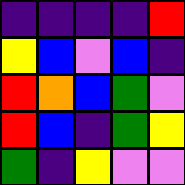[["indigo", "indigo", "indigo", "indigo", "red"], ["yellow", "blue", "violet", "blue", "indigo"], ["red", "orange", "blue", "green", "violet"], ["red", "blue", "indigo", "green", "yellow"], ["green", "indigo", "yellow", "violet", "violet"]]